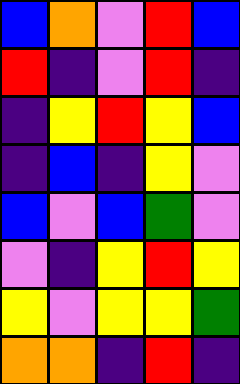[["blue", "orange", "violet", "red", "blue"], ["red", "indigo", "violet", "red", "indigo"], ["indigo", "yellow", "red", "yellow", "blue"], ["indigo", "blue", "indigo", "yellow", "violet"], ["blue", "violet", "blue", "green", "violet"], ["violet", "indigo", "yellow", "red", "yellow"], ["yellow", "violet", "yellow", "yellow", "green"], ["orange", "orange", "indigo", "red", "indigo"]]